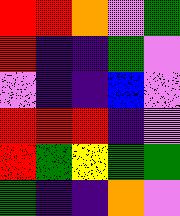[["red", "red", "orange", "violet", "green"], ["red", "indigo", "indigo", "green", "violet"], ["violet", "indigo", "indigo", "blue", "violet"], ["red", "red", "red", "indigo", "violet"], ["red", "green", "yellow", "green", "green"], ["green", "indigo", "indigo", "orange", "violet"]]